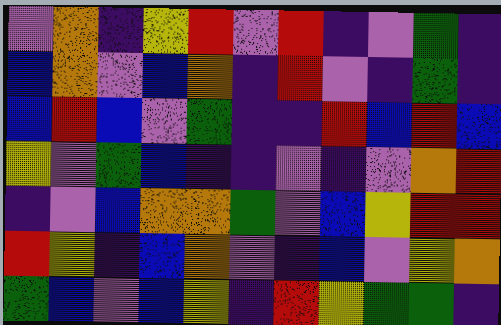[["violet", "orange", "indigo", "yellow", "red", "violet", "red", "indigo", "violet", "green", "indigo"], ["blue", "orange", "violet", "blue", "orange", "indigo", "red", "violet", "indigo", "green", "indigo"], ["blue", "red", "blue", "violet", "green", "indigo", "indigo", "red", "blue", "red", "blue"], ["yellow", "violet", "green", "blue", "indigo", "indigo", "violet", "indigo", "violet", "orange", "red"], ["indigo", "violet", "blue", "orange", "orange", "green", "violet", "blue", "yellow", "red", "red"], ["red", "yellow", "indigo", "blue", "orange", "violet", "indigo", "blue", "violet", "yellow", "orange"], ["green", "blue", "violet", "blue", "yellow", "indigo", "red", "yellow", "green", "green", "indigo"]]